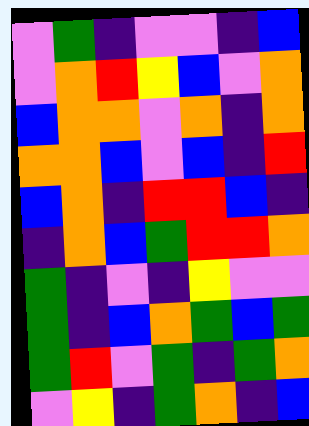[["violet", "green", "indigo", "violet", "violet", "indigo", "blue"], ["violet", "orange", "red", "yellow", "blue", "violet", "orange"], ["blue", "orange", "orange", "violet", "orange", "indigo", "orange"], ["orange", "orange", "blue", "violet", "blue", "indigo", "red"], ["blue", "orange", "indigo", "red", "red", "blue", "indigo"], ["indigo", "orange", "blue", "green", "red", "red", "orange"], ["green", "indigo", "violet", "indigo", "yellow", "violet", "violet"], ["green", "indigo", "blue", "orange", "green", "blue", "green"], ["green", "red", "violet", "green", "indigo", "green", "orange"], ["violet", "yellow", "indigo", "green", "orange", "indigo", "blue"]]